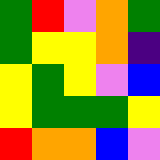[["green", "red", "violet", "orange", "green"], ["green", "yellow", "yellow", "orange", "indigo"], ["yellow", "green", "yellow", "violet", "blue"], ["yellow", "green", "green", "green", "yellow"], ["red", "orange", "orange", "blue", "violet"]]